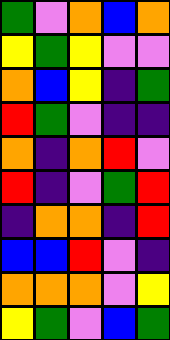[["green", "violet", "orange", "blue", "orange"], ["yellow", "green", "yellow", "violet", "violet"], ["orange", "blue", "yellow", "indigo", "green"], ["red", "green", "violet", "indigo", "indigo"], ["orange", "indigo", "orange", "red", "violet"], ["red", "indigo", "violet", "green", "red"], ["indigo", "orange", "orange", "indigo", "red"], ["blue", "blue", "red", "violet", "indigo"], ["orange", "orange", "orange", "violet", "yellow"], ["yellow", "green", "violet", "blue", "green"]]